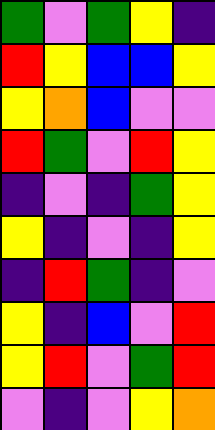[["green", "violet", "green", "yellow", "indigo"], ["red", "yellow", "blue", "blue", "yellow"], ["yellow", "orange", "blue", "violet", "violet"], ["red", "green", "violet", "red", "yellow"], ["indigo", "violet", "indigo", "green", "yellow"], ["yellow", "indigo", "violet", "indigo", "yellow"], ["indigo", "red", "green", "indigo", "violet"], ["yellow", "indigo", "blue", "violet", "red"], ["yellow", "red", "violet", "green", "red"], ["violet", "indigo", "violet", "yellow", "orange"]]